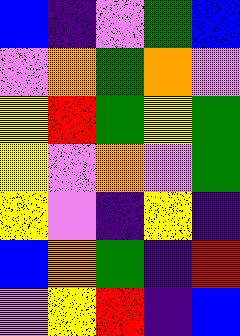[["blue", "indigo", "violet", "green", "blue"], ["violet", "orange", "green", "orange", "violet"], ["yellow", "red", "green", "yellow", "green"], ["yellow", "violet", "orange", "violet", "green"], ["yellow", "violet", "indigo", "yellow", "indigo"], ["blue", "orange", "green", "indigo", "red"], ["violet", "yellow", "red", "indigo", "blue"]]